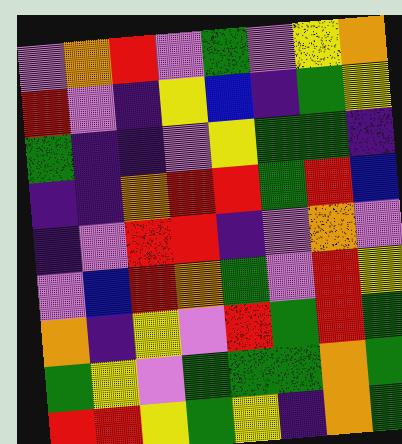[["violet", "orange", "red", "violet", "green", "violet", "yellow", "orange"], ["red", "violet", "indigo", "yellow", "blue", "indigo", "green", "yellow"], ["green", "indigo", "indigo", "violet", "yellow", "green", "green", "indigo"], ["indigo", "indigo", "orange", "red", "red", "green", "red", "blue"], ["indigo", "violet", "red", "red", "indigo", "violet", "orange", "violet"], ["violet", "blue", "red", "orange", "green", "violet", "red", "yellow"], ["orange", "indigo", "yellow", "violet", "red", "green", "red", "green"], ["green", "yellow", "violet", "green", "green", "green", "orange", "green"], ["red", "red", "yellow", "green", "yellow", "indigo", "orange", "green"]]